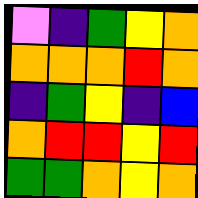[["violet", "indigo", "green", "yellow", "orange"], ["orange", "orange", "orange", "red", "orange"], ["indigo", "green", "yellow", "indigo", "blue"], ["orange", "red", "red", "yellow", "red"], ["green", "green", "orange", "yellow", "orange"]]